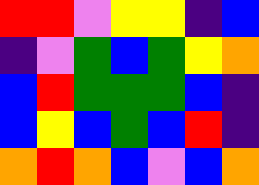[["red", "red", "violet", "yellow", "yellow", "indigo", "blue"], ["indigo", "violet", "green", "blue", "green", "yellow", "orange"], ["blue", "red", "green", "green", "green", "blue", "indigo"], ["blue", "yellow", "blue", "green", "blue", "red", "indigo"], ["orange", "red", "orange", "blue", "violet", "blue", "orange"]]